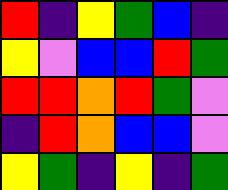[["red", "indigo", "yellow", "green", "blue", "indigo"], ["yellow", "violet", "blue", "blue", "red", "green"], ["red", "red", "orange", "red", "green", "violet"], ["indigo", "red", "orange", "blue", "blue", "violet"], ["yellow", "green", "indigo", "yellow", "indigo", "green"]]